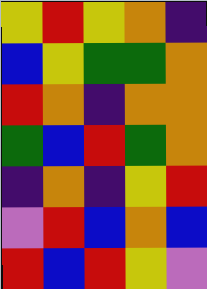[["yellow", "red", "yellow", "orange", "indigo"], ["blue", "yellow", "green", "green", "orange"], ["red", "orange", "indigo", "orange", "orange"], ["green", "blue", "red", "green", "orange"], ["indigo", "orange", "indigo", "yellow", "red"], ["violet", "red", "blue", "orange", "blue"], ["red", "blue", "red", "yellow", "violet"]]